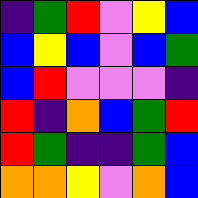[["indigo", "green", "red", "violet", "yellow", "blue"], ["blue", "yellow", "blue", "violet", "blue", "green"], ["blue", "red", "violet", "violet", "violet", "indigo"], ["red", "indigo", "orange", "blue", "green", "red"], ["red", "green", "indigo", "indigo", "green", "blue"], ["orange", "orange", "yellow", "violet", "orange", "blue"]]